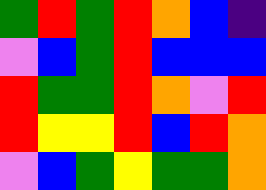[["green", "red", "green", "red", "orange", "blue", "indigo"], ["violet", "blue", "green", "red", "blue", "blue", "blue"], ["red", "green", "green", "red", "orange", "violet", "red"], ["red", "yellow", "yellow", "red", "blue", "red", "orange"], ["violet", "blue", "green", "yellow", "green", "green", "orange"]]